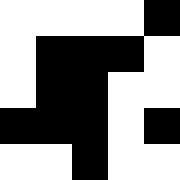[["white", "white", "white", "white", "black"], ["white", "black", "black", "black", "white"], ["white", "black", "black", "white", "white"], ["black", "black", "black", "white", "black"], ["white", "white", "black", "white", "white"]]